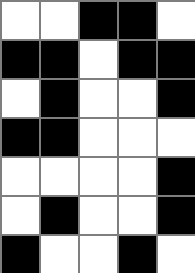[["white", "white", "black", "black", "white"], ["black", "black", "white", "black", "black"], ["white", "black", "white", "white", "black"], ["black", "black", "white", "white", "white"], ["white", "white", "white", "white", "black"], ["white", "black", "white", "white", "black"], ["black", "white", "white", "black", "white"]]